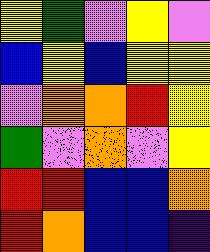[["yellow", "green", "violet", "yellow", "violet"], ["blue", "yellow", "blue", "yellow", "yellow"], ["violet", "orange", "orange", "red", "yellow"], ["green", "violet", "orange", "violet", "yellow"], ["red", "red", "blue", "blue", "orange"], ["red", "orange", "blue", "blue", "indigo"]]